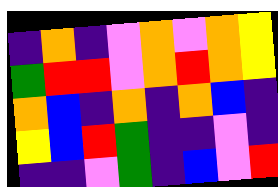[["indigo", "orange", "indigo", "violet", "orange", "violet", "orange", "yellow"], ["green", "red", "red", "violet", "orange", "red", "orange", "yellow"], ["orange", "blue", "indigo", "orange", "indigo", "orange", "blue", "indigo"], ["yellow", "blue", "red", "green", "indigo", "indigo", "violet", "indigo"], ["indigo", "indigo", "violet", "green", "indigo", "blue", "violet", "red"]]